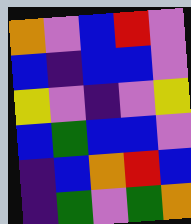[["orange", "violet", "blue", "red", "violet"], ["blue", "indigo", "blue", "blue", "violet"], ["yellow", "violet", "indigo", "violet", "yellow"], ["blue", "green", "blue", "blue", "violet"], ["indigo", "blue", "orange", "red", "blue"], ["indigo", "green", "violet", "green", "orange"]]